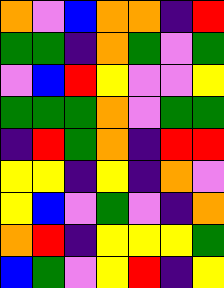[["orange", "violet", "blue", "orange", "orange", "indigo", "red"], ["green", "green", "indigo", "orange", "green", "violet", "green"], ["violet", "blue", "red", "yellow", "violet", "violet", "yellow"], ["green", "green", "green", "orange", "violet", "green", "green"], ["indigo", "red", "green", "orange", "indigo", "red", "red"], ["yellow", "yellow", "indigo", "yellow", "indigo", "orange", "violet"], ["yellow", "blue", "violet", "green", "violet", "indigo", "orange"], ["orange", "red", "indigo", "yellow", "yellow", "yellow", "green"], ["blue", "green", "violet", "yellow", "red", "indigo", "yellow"]]